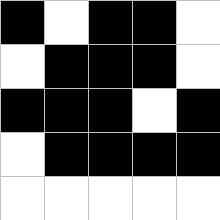[["black", "white", "black", "black", "white"], ["white", "black", "black", "black", "white"], ["black", "black", "black", "white", "black"], ["white", "black", "black", "black", "black"], ["white", "white", "white", "white", "white"]]